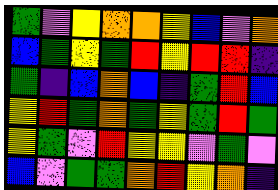[["green", "violet", "yellow", "orange", "orange", "yellow", "blue", "violet", "orange"], ["blue", "green", "yellow", "green", "red", "yellow", "red", "red", "indigo"], ["green", "indigo", "blue", "orange", "blue", "indigo", "green", "red", "blue"], ["yellow", "red", "green", "orange", "green", "yellow", "green", "red", "green"], ["yellow", "green", "violet", "red", "yellow", "yellow", "violet", "green", "violet"], ["blue", "violet", "green", "green", "orange", "red", "yellow", "orange", "indigo"]]